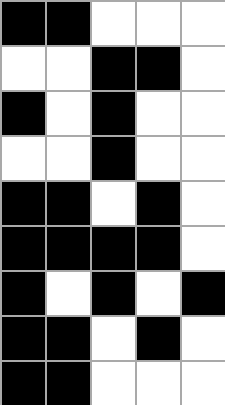[["black", "black", "white", "white", "white"], ["white", "white", "black", "black", "white"], ["black", "white", "black", "white", "white"], ["white", "white", "black", "white", "white"], ["black", "black", "white", "black", "white"], ["black", "black", "black", "black", "white"], ["black", "white", "black", "white", "black"], ["black", "black", "white", "black", "white"], ["black", "black", "white", "white", "white"]]